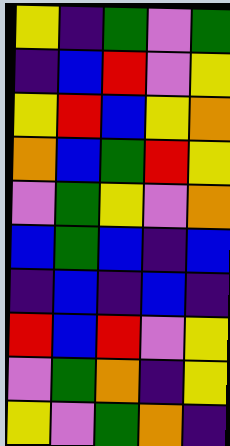[["yellow", "indigo", "green", "violet", "green"], ["indigo", "blue", "red", "violet", "yellow"], ["yellow", "red", "blue", "yellow", "orange"], ["orange", "blue", "green", "red", "yellow"], ["violet", "green", "yellow", "violet", "orange"], ["blue", "green", "blue", "indigo", "blue"], ["indigo", "blue", "indigo", "blue", "indigo"], ["red", "blue", "red", "violet", "yellow"], ["violet", "green", "orange", "indigo", "yellow"], ["yellow", "violet", "green", "orange", "indigo"]]